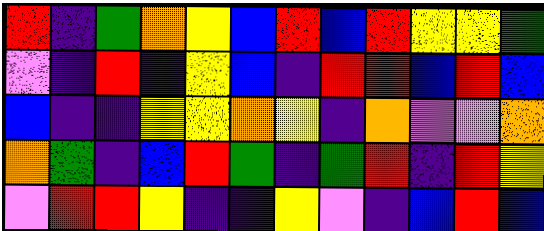[["red", "indigo", "green", "orange", "yellow", "blue", "red", "blue", "red", "yellow", "yellow", "green"], ["violet", "indigo", "red", "indigo", "yellow", "blue", "indigo", "red", "red", "blue", "red", "blue"], ["blue", "indigo", "indigo", "yellow", "yellow", "orange", "yellow", "indigo", "orange", "violet", "violet", "orange"], ["orange", "green", "indigo", "blue", "red", "green", "indigo", "green", "red", "indigo", "red", "yellow"], ["violet", "red", "red", "yellow", "indigo", "indigo", "yellow", "violet", "indigo", "blue", "red", "blue"]]